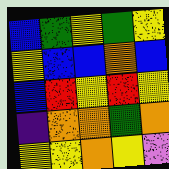[["blue", "green", "yellow", "green", "yellow"], ["yellow", "blue", "blue", "orange", "blue"], ["blue", "red", "yellow", "red", "yellow"], ["indigo", "orange", "orange", "green", "orange"], ["yellow", "yellow", "orange", "yellow", "violet"]]